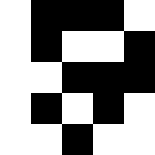[["white", "black", "black", "black", "white"], ["white", "black", "white", "white", "black"], ["white", "white", "black", "black", "black"], ["white", "black", "white", "black", "white"], ["white", "white", "black", "white", "white"]]